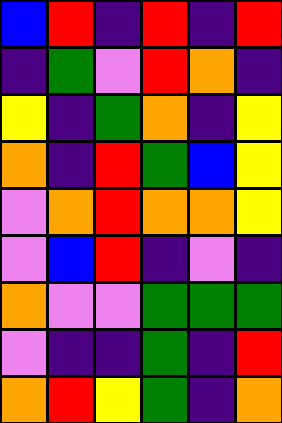[["blue", "red", "indigo", "red", "indigo", "red"], ["indigo", "green", "violet", "red", "orange", "indigo"], ["yellow", "indigo", "green", "orange", "indigo", "yellow"], ["orange", "indigo", "red", "green", "blue", "yellow"], ["violet", "orange", "red", "orange", "orange", "yellow"], ["violet", "blue", "red", "indigo", "violet", "indigo"], ["orange", "violet", "violet", "green", "green", "green"], ["violet", "indigo", "indigo", "green", "indigo", "red"], ["orange", "red", "yellow", "green", "indigo", "orange"]]